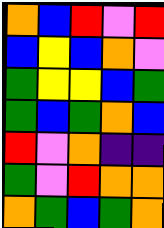[["orange", "blue", "red", "violet", "red"], ["blue", "yellow", "blue", "orange", "violet"], ["green", "yellow", "yellow", "blue", "green"], ["green", "blue", "green", "orange", "blue"], ["red", "violet", "orange", "indigo", "indigo"], ["green", "violet", "red", "orange", "orange"], ["orange", "green", "blue", "green", "orange"]]